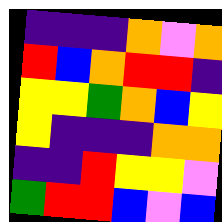[["indigo", "indigo", "indigo", "orange", "violet", "orange"], ["red", "blue", "orange", "red", "red", "indigo"], ["yellow", "yellow", "green", "orange", "blue", "yellow"], ["yellow", "indigo", "indigo", "indigo", "orange", "orange"], ["indigo", "indigo", "red", "yellow", "yellow", "violet"], ["green", "red", "red", "blue", "violet", "blue"]]